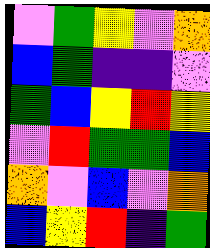[["violet", "green", "yellow", "violet", "orange"], ["blue", "green", "indigo", "indigo", "violet"], ["green", "blue", "yellow", "red", "yellow"], ["violet", "red", "green", "green", "blue"], ["orange", "violet", "blue", "violet", "orange"], ["blue", "yellow", "red", "indigo", "green"]]